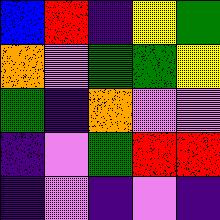[["blue", "red", "indigo", "yellow", "green"], ["orange", "violet", "green", "green", "yellow"], ["green", "indigo", "orange", "violet", "violet"], ["indigo", "violet", "green", "red", "red"], ["indigo", "violet", "indigo", "violet", "indigo"]]